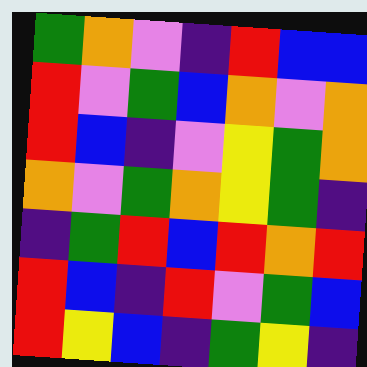[["green", "orange", "violet", "indigo", "red", "blue", "blue"], ["red", "violet", "green", "blue", "orange", "violet", "orange"], ["red", "blue", "indigo", "violet", "yellow", "green", "orange"], ["orange", "violet", "green", "orange", "yellow", "green", "indigo"], ["indigo", "green", "red", "blue", "red", "orange", "red"], ["red", "blue", "indigo", "red", "violet", "green", "blue"], ["red", "yellow", "blue", "indigo", "green", "yellow", "indigo"]]